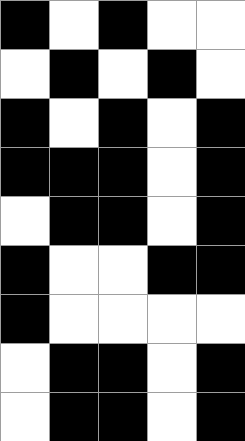[["black", "white", "black", "white", "white"], ["white", "black", "white", "black", "white"], ["black", "white", "black", "white", "black"], ["black", "black", "black", "white", "black"], ["white", "black", "black", "white", "black"], ["black", "white", "white", "black", "black"], ["black", "white", "white", "white", "white"], ["white", "black", "black", "white", "black"], ["white", "black", "black", "white", "black"]]